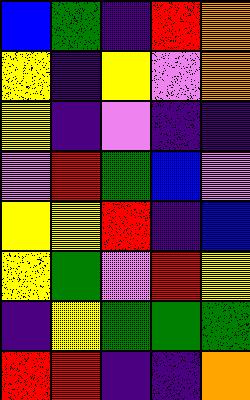[["blue", "green", "indigo", "red", "orange"], ["yellow", "indigo", "yellow", "violet", "orange"], ["yellow", "indigo", "violet", "indigo", "indigo"], ["violet", "red", "green", "blue", "violet"], ["yellow", "yellow", "red", "indigo", "blue"], ["yellow", "green", "violet", "red", "yellow"], ["indigo", "yellow", "green", "green", "green"], ["red", "red", "indigo", "indigo", "orange"]]